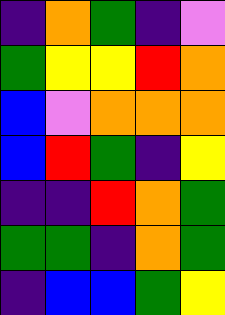[["indigo", "orange", "green", "indigo", "violet"], ["green", "yellow", "yellow", "red", "orange"], ["blue", "violet", "orange", "orange", "orange"], ["blue", "red", "green", "indigo", "yellow"], ["indigo", "indigo", "red", "orange", "green"], ["green", "green", "indigo", "orange", "green"], ["indigo", "blue", "blue", "green", "yellow"]]